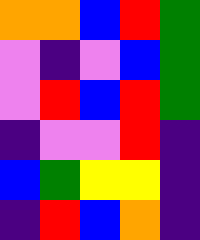[["orange", "orange", "blue", "red", "green"], ["violet", "indigo", "violet", "blue", "green"], ["violet", "red", "blue", "red", "green"], ["indigo", "violet", "violet", "red", "indigo"], ["blue", "green", "yellow", "yellow", "indigo"], ["indigo", "red", "blue", "orange", "indigo"]]